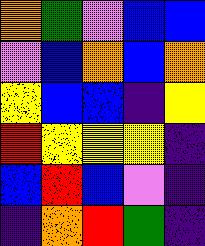[["orange", "green", "violet", "blue", "blue"], ["violet", "blue", "orange", "blue", "orange"], ["yellow", "blue", "blue", "indigo", "yellow"], ["red", "yellow", "yellow", "yellow", "indigo"], ["blue", "red", "blue", "violet", "indigo"], ["indigo", "orange", "red", "green", "indigo"]]